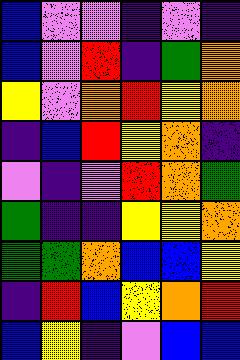[["blue", "violet", "violet", "indigo", "violet", "indigo"], ["blue", "violet", "red", "indigo", "green", "orange"], ["yellow", "violet", "orange", "red", "yellow", "orange"], ["indigo", "blue", "red", "yellow", "orange", "indigo"], ["violet", "indigo", "violet", "red", "orange", "green"], ["green", "indigo", "indigo", "yellow", "yellow", "orange"], ["green", "green", "orange", "blue", "blue", "yellow"], ["indigo", "red", "blue", "yellow", "orange", "red"], ["blue", "yellow", "indigo", "violet", "blue", "blue"]]